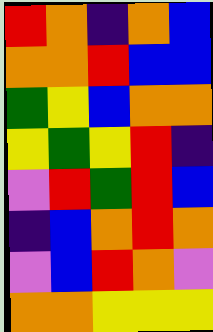[["red", "orange", "indigo", "orange", "blue"], ["orange", "orange", "red", "blue", "blue"], ["green", "yellow", "blue", "orange", "orange"], ["yellow", "green", "yellow", "red", "indigo"], ["violet", "red", "green", "red", "blue"], ["indigo", "blue", "orange", "red", "orange"], ["violet", "blue", "red", "orange", "violet"], ["orange", "orange", "yellow", "yellow", "yellow"]]